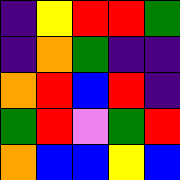[["indigo", "yellow", "red", "red", "green"], ["indigo", "orange", "green", "indigo", "indigo"], ["orange", "red", "blue", "red", "indigo"], ["green", "red", "violet", "green", "red"], ["orange", "blue", "blue", "yellow", "blue"]]